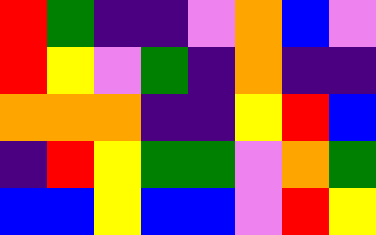[["red", "green", "indigo", "indigo", "violet", "orange", "blue", "violet"], ["red", "yellow", "violet", "green", "indigo", "orange", "indigo", "indigo"], ["orange", "orange", "orange", "indigo", "indigo", "yellow", "red", "blue"], ["indigo", "red", "yellow", "green", "green", "violet", "orange", "green"], ["blue", "blue", "yellow", "blue", "blue", "violet", "red", "yellow"]]